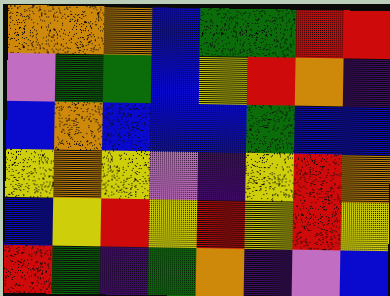[["orange", "orange", "orange", "blue", "green", "green", "red", "red"], ["violet", "green", "green", "blue", "yellow", "red", "orange", "indigo"], ["blue", "orange", "blue", "blue", "blue", "green", "blue", "blue"], ["yellow", "orange", "yellow", "violet", "indigo", "yellow", "red", "orange"], ["blue", "yellow", "red", "yellow", "red", "yellow", "red", "yellow"], ["red", "green", "indigo", "green", "orange", "indigo", "violet", "blue"]]